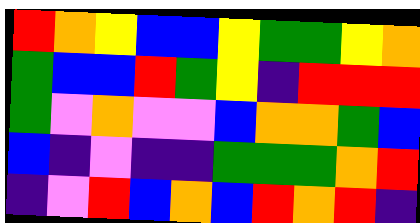[["red", "orange", "yellow", "blue", "blue", "yellow", "green", "green", "yellow", "orange"], ["green", "blue", "blue", "red", "green", "yellow", "indigo", "red", "red", "red"], ["green", "violet", "orange", "violet", "violet", "blue", "orange", "orange", "green", "blue"], ["blue", "indigo", "violet", "indigo", "indigo", "green", "green", "green", "orange", "red"], ["indigo", "violet", "red", "blue", "orange", "blue", "red", "orange", "red", "indigo"]]